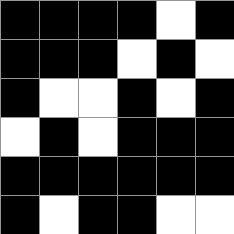[["black", "black", "black", "black", "white", "black"], ["black", "black", "black", "white", "black", "white"], ["black", "white", "white", "black", "white", "black"], ["white", "black", "white", "black", "black", "black"], ["black", "black", "black", "black", "black", "black"], ["black", "white", "black", "black", "white", "white"]]